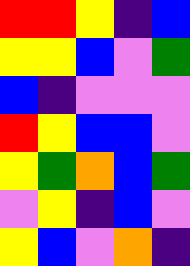[["red", "red", "yellow", "indigo", "blue"], ["yellow", "yellow", "blue", "violet", "green"], ["blue", "indigo", "violet", "violet", "violet"], ["red", "yellow", "blue", "blue", "violet"], ["yellow", "green", "orange", "blue", "green"], ["violet", "yellow", "indigo", "blue", "violet"], ["yellow", "blue", "violet", "orange", "indigo"]]